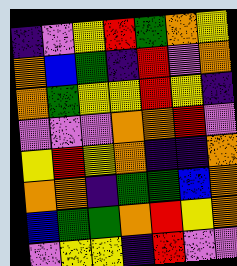[["indigo", "violet", "yellow", "red", "green", "orange", "yellow"], ["orange", "blue", "green", "indigo", "red", "violet", "orange"], ["orange", "green", "yellow", "yellow", "red", "yellow", "indigo"], ["violet", "violet", "violet", "orange", "orange", "red", "violet"], ["yellow", "red", "yellow", "orange", "indigo", "indigo", "orange"], ["orange", "orange", "indigo", "green", "green", "blue", "orange"], ["blue", "green", "green", "orange", "red", "yellow", "orange"], ["violet", "yellow", "yellow", "indigo", "red", "violet", "violet"]]